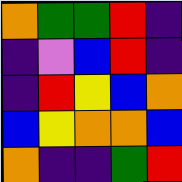[["orange", "green", "green", "red", "indigo"], ["indigo", "violet", "blue", "red", "indigo"], ["indigo", "red", "yellow", "blue", "orange"], ["blue", "yellow", "orange", "orange", "blue"], ["orange", "indigo", "indigo", "green", "red"]]